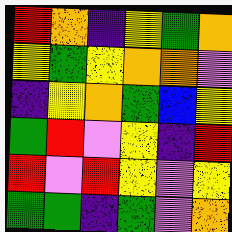[["red", "orange", "indigo", "yellow", "green", "orange"], ["yellow", "green", "yellow", "orange", "orange", "violet"], ["indigo", "yellow", "orange", "green", "blue", "yellow"], ["green", "red", "violet", "yellow", "indigo", "red"], ["red", "violet", "red", "yellow", "violet", "yellow"], ["green", "green", "indigo", "green", "violet", "orange"]]